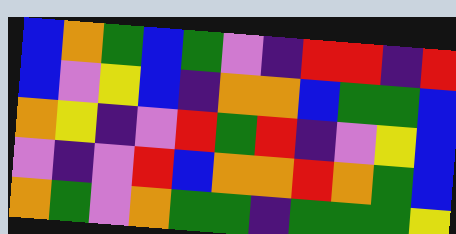[["blue", "orange", "green", "blue", "green", "violet", "indigo", "red", "red", "indigo", "red"], ["blue", "violet", "yellow", "blue", "indigo", "orange", "orange", "blue", "green", "green", "blue"], ["orange", "yellow", "indigo", "violet", "red", "green", "red", "indigo", "violet", "yellow", "blue"], ["violet", "indigo", "violet", "red", "blue", "orange", "orange", "red", "orange", "green", "blue"], ["orange", "green", "violet", "orange", "green", "green", "indigo", "green", "green", "green", "yellow"]]